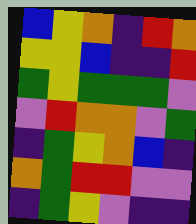[["blue", "yellow", "orange", "indigo", "red", "orange"], ["yellow", "yellow", "blue", "indigo", "indigo", "red"], ["green", "yellow", "green", "green", "green", "violet"], ["violet", "red", "orange", "orange", "violet", "green"], ["indigo", "green", "yellow", "orange", "blue", "indigo"], ["orange", "green", "red", "red", "violet", "violet"], ["indigo", "green", "yellow", "violet", "indigo", "indigo"]]